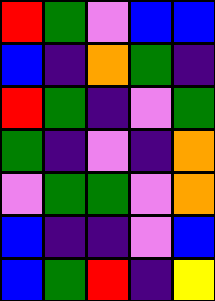[["red", "green", "violet", "blue", "blue"], ["blue", "indigo", "orange", "green", "indigo"], ["red", "green", "indigo", "violet", "green"], ["green", "indigo", "violet", "indigo", "orange"], ["violet", "green", "green", "violet", "orange"], ["blue", "indigo", "indigo", "violet", "blue"], ["blue", "green", "red", "indigo", "yellow"]]